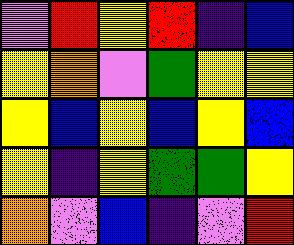[["violet", "red", "yellow", "red", "indigo", "blue"], ["yellow", "orange", "violet", "green", "yellow", "yellow"], ["yellow", "blue", "yellow", "blue", "yellow", "blue"], ["yellow", "indigo", "yellow", "green", "green", "yellow"], ["orange", "violet", "blue", "indigo", "violet", "red"]]